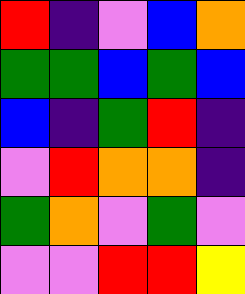[["red", "indigo", "violet", "blue", "orange"], ["green", "green", "blue", "green", "blue"], ["blue", "indigo", "green", "red", "indigo"], ["violet", "red", "orange", "orange", "indigo"], ["green", "orange", "violet", "green", "violet"], ["violet", "violet", "red", "red", "yellow"]]